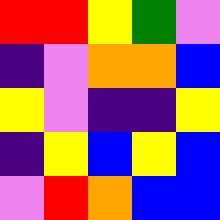[["red", "red", "yellow", "green", "violet"], ["indigo", "violet", "orange", "orange", "blue"], ["yellow", "violet", "indigo", "indigo", "yellow"], ["indigo", "yellow", "blue", "yellow", "blue"], ["violet", "red", "orange", "blue", "blue"]]